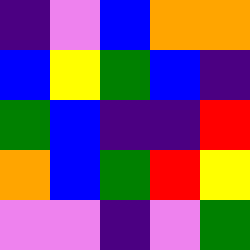[["indigo", "violet", "blue", "orange", "orange"], ["blue", "yellow", "green", "blue", "indigo"], ["green", "blue", "indigo", "indigo", "red"], ["orange", "blue", "green", "red", "yellow"], ["violet", "violet", "indigo", "violet", "green"]]